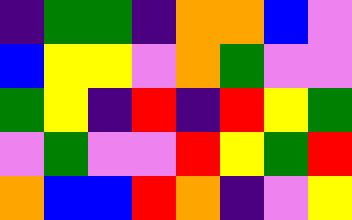[["indigo", "green", "green", "indigo", "orange", "orange", "blue", "violet"], ["blue", "yellow", "yellow", "violet", "orange", "green", "violet", "violet"], ["green", "yellow", "indigo", "red", "indigo", "red", "yellow", "green"], ["violet", "green", "violet", "violet", "red", "yellow", "green", "red"], ["orange", "blue", "blue", "red", "orange", "indigo", "violet", "yellow"]]